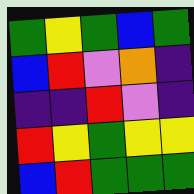[["green", "yellow", "green", "blue", "green"], ["blue", "red", "violet", "orange", "indigo"], ["indigo", "indigo", "red", "violet", "indigo"], ["red", "yellow", "green", "yellow", "yellow"], ["blue", "red", "green", "green", "green"]]